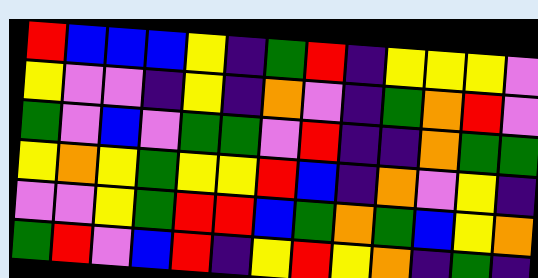[["red", "blue", "blue", "blue", "yellow", "indigo", "green", "red", "indigo", "yellow", "yellow", "yellow", "violet"], ["yellow", "violet", "violet", "indigo", "yellow", "indigo", "orange", "violet", "indigo", "green", "orange", "red", "violet"], ["green", "violet", "blue", "violet", "green", "green", "violet", "red", "indigo", "indigo", "orange", "green", "green"], ["yellow", "orange", "yellow", "green", "yellow", "yellow", "red", "blue", "indigo", "orange", "violet", "yellow", "indigo"], ["violet", "violet", "yellow", "green", "red", "red", "blue", "green", "orange", "green", "blue", "yellow", "orange"], ["green", "red", "violet", "blue", "red", "indigo", "yellow", "red", "yellow", "orange", "indigo", "green", "indigo"]]